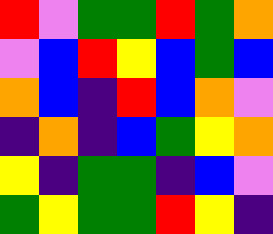[["red", "violet", "green", "green", "red", "green", "orange"], ["violet", "blue", "red", "yellow", "blue", "green", "blue"], ["orange", "blue", "indigo", "red", "blue", "orange", "violet"], ["indigo", "orange", "indigo", "blue", "green", "yellow", "orange"], ["yellow", "indigo", "green", "green", "indigo", "blue", "violet"], ["green", "yellow", "green", "green", "red", "yellow", "indigo"]]